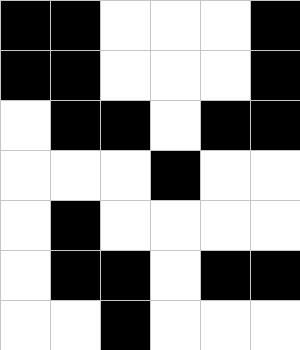[["black", "black", "white", "white", "white", "black"], ["black", "black", "white", "white", "white", "black"], ["white", "black", "black", "white", "black", "black"], ["white", "white", "white", "black", "white", "white"], ["white", "black", "white", "white", "white", "white"], ["white", "black", "black", "white", "black", "black"], ["white", "white", "black", "white", "white", "white"]]